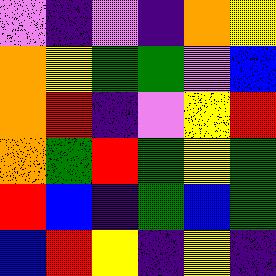[["violet", "indigo", "violet", "indigo", "orange", "yellow"], ["orange", "yellow", "green", "green", "violet", "blue"], ["orange", "red", "indigo", "violet", "yellow", "red"], ["orange", "green", "red", "green", "yellow", "green"], ["red", "blue", "indigo", "green", "blue", "green"], ["blue", "red", "yellow", "indigo", "yellow", "indigo"]]